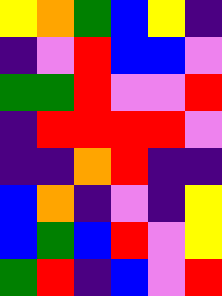[["yellow", "orange", "green", "blue", "yellow", "indigo"], ["indigo", "violet", "red", "blue", "blue", "violet"], ["green", "green", "red", "violet", "violet", "red"], ["indigo", "red", "red", "red", "red", "violet"], ["indigo", "indigo", "orange", "red", "indigo", "indigo"], ["blue", "orange", "indigo", "violet", "indigo", "yellow"], ["blue", "green", "blue", "red", "violet", "yellow"], ["green", "red", "indigo", "blue", "violet", "red"]]